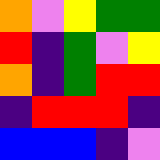[["orange", "violet", "yellow", "green", "green"], ["red", "indigo", "green", "violet", "yellow"], ["orange", "indigo", "green", "red", "red"], ["indigo", "red", "red", "red", "indigo"], ["blue", "blue", "blue", "indigo", "violet"]]